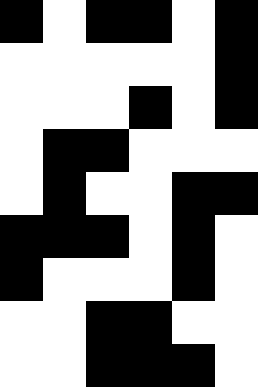[["black", "white", "black", "black", "white", "black"], ["white", "white", "white", "white", "white", "black"], ["white", "white", "white", "black", "white", "black"], ["white", "black", "black", "white", "white", "white"], ["white", "black", "white", "white", "black", "black"], ["black", "black", "black", "white", "black", "white"], ["black", "white", "white", "white", "black", "white"], ["white", "white", "black", "black", "white", "white"], ["white", "white", "black", "black", "black", "white"]]